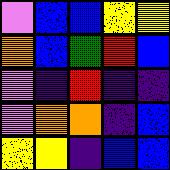[["violet", "blue", "blue", "yellow", "yellow"], ["orange", "blue", "green", "red", "blue"], ["violet", "indigo", "red", "indigo", "indigo"], ["violet", "orange", "orange", "indigo", "blue"], ["yellow", "yellow", "indigo", "blue", "blue"]]